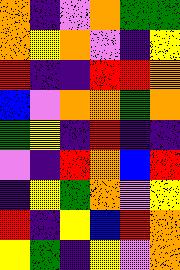[["orange", "indigo", "violet", "orange", "green", "green"], ["orange", "yellow", "orange", "violet", "indigo", "yellow"], ["red", "indigo", "indigo", "red", "red", "orange"], ["blue", "violet", "orange", "orange", "green", "orange"], ["green", "yellow", "indigo", "red", "indigo", "indigo"], ["violet", "indigo", "red", "orange", "blue", "red"], ["indigo", "yellow", "green", "orange", "violet", "yellow"], ["red", "indigo", "yellow", "blue", "red", "orange"], ["yellow", "green", "indigo", "yellow", "violet", "orange"]]